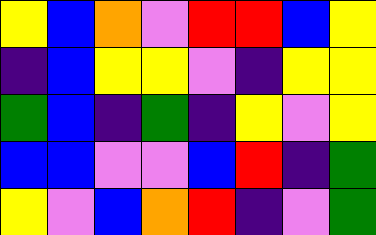[["yellow", "blue", "orange", "violet", "red", "red", "blue", "yellow"], ["indigo", "blue", "yellow", "yellow", "violet", "indigo", "yellow", "yellow"], ["green", "blue", "indigo", "green", "indigo", "yellow", "violet", "yellow"], ["blue", "blue", "violet", "violet", "blue", "red", "indigo", "green"], ["yellow", "violet", "blue", "orange", "red", "indigo", "violet", "green"]]